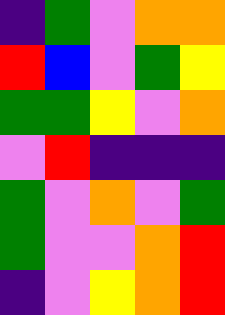[["indigo", "green", "violet", "orange", "orange"], ["red", "blue", "violet", "green", "yellow"], ["green", "green", "yellow", "violet", "orange"], ["violet", "red", "indigo", "indigo", "indigo"], ["green", "violet", "orange", "violet", "green"], ["green", "violet", "violet", "orange", "red"], ["indigo", "violet", "yellow", "orange", "red"]]